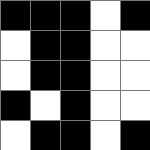[["black", "black", "black", "white", "black"], ["white", "black", "black", "white", "white"], ["white", "black", "black", "white", "white"], ["black", "white", "black", "white", "white"], ["white", "black", "black", "white", "black"]]